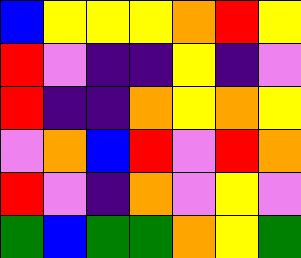[["blue", "yellow", "yellow", "yellow", "orange", "red", "yellow"], ["red", "violet", "indigo", "indigo", "yellow", "indigo", "violet"], ["red", "indigo", "indigo", "orange", "yellow", "orange", "yellow"], ["violet", "orange", "blue", "red", "violet", "red", "orange"], ["red", "violet", "indigo", "orange", "violet", "yellow", "violet"], ["green", "blue", "green", "green", "orange", "yellow", "green"]]